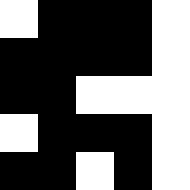[["white", "black", "black", "black", "white"], ["black", "black", "black", "black", "white"], ["black", "black", "white", "white", "white"], ["white", "black", "black", "black", "white"], ["black", "black", "white", "black", "white"]]